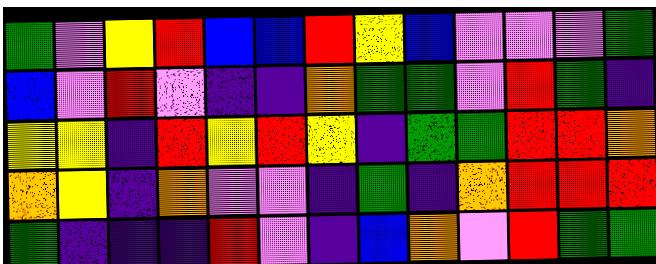[["green", "violet", "yellow", "red", "blue", "blue", "red", "yellow", "blue", "violet", "violet", "violet", "green"], ["blue", "violet", "red", "violet", "indigo", "indigo", "orange", "green", "green", "violet", "red", "green", "indigo"], ["yellow", "yellow", "indigo", "red", "yellow", "red", "yellow", "indigo", "green", "green", "red", "red", "orange"], ["orange", "yellow", "indigo", "orange", "violet", "violet", "indigo", "green", "indigo", "orange", "red", "red", "red"], ["green", "indigo", "indigo", "indigo", "red", "violet", "indigo", "blue", "orange", "violet", "red", "green", "green"]]